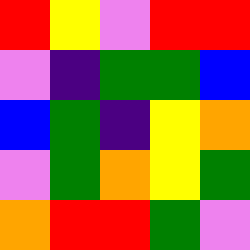[["red", "yellow", "violet", "red", "red"], ["violet", "indigo", "green", "green", "blue"], ["blue", "green", "indigo", "yellow", "orange"], ["violet", "green", "orange", "yellow", "green"], ["orange", "red", "red", "green", "violet"]]